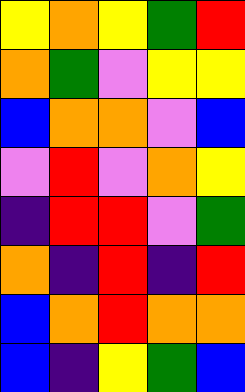[["yellow", "orange", "yellow", "green", "red"], ["orange", "green", "violet", "yellow", "yellow"], ["blue", "orange", "orange", "violet", "blue"], ["violet", "red", "violet", "orange", "yellow"], ["indigo", "red", "red", "violet", "green"], ["orange", "indigo", "red", "indigo", "red"], ["blue", "orange", "red", "orange", "orange"], ["blue", "indigo", "yellow", "green", "blue"]]